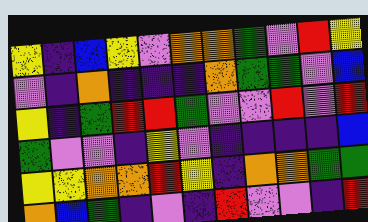[["yellow", "indigo", "blue", "yellow", "violet", "orange", "orange", "green", "violet", "red", "yellow"], ["violet", "indigo", "orange", "indigo", "indigo", "indigo", "orange", "green", "green", "violet", "blue"], ["yellow", "indigo", "green", "red", "red", "green", "violet", "violet", "red", "violet", "red"], ["green", "violet", "violet", "indigo", "yellow", "violet", "indigo", "indigo", "indigo", "indigo", "blue"], ["yellow", "yellow", "orange", "orange", "red", "yellow", "indigo", "orange", "orange", "green", "green"], ["orange", "blue", "green", "indigo", "violet", "indigo", "red", "violet", "violet", "indigo", "red"]]